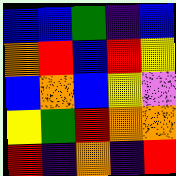[["blue", "blue", "green", "indigo", "blue"], ["orange", "red", "blue", "red", "yellow"], ["blue", "orange", "blue", "yellow", "violet"], ["yellow", "green", "red", "orange", "orange"], ["red", "indigo", "orange", "indigo", "red"]]